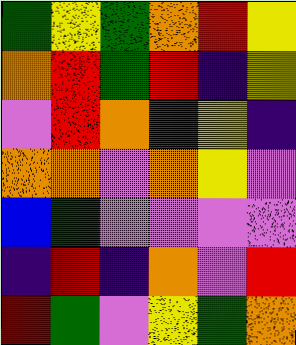[["green", "yellow", "green", "orange", "red", "yellow"], ["orange", "red", "green", "red", "indigo", "yellow"], ["violet", "red", "orange", "green", "yellow", "indigo"], ["orange", "orange", "violet", "orange", "yellow", "violet"], ["blue", "green", "violet", "violet", "violet", "violet"], ["indigo", "red", "indigo", "orange", "violet", "red"], ["red", "green", "violet", "yellow", "green", "orange"]]